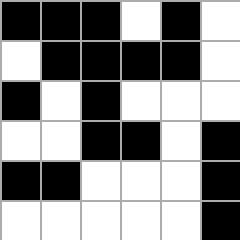[["black", "black", "black", "white", "black", "white"], ["white", "black", "black", "black", "black", "white"], ["black", "white", "black", "white", "white", "white"], ["white", "white", "black", "black", "white", "black"], ["black", "black", "white", "white", "white", "black"], ["white", "white", "white", "white", "white", "black"]]